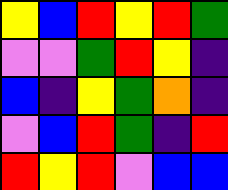[["yellow", "blue", "red", "yellow", "red", "green"], ["violet", "violet", "green", "red", "yellow", "indigo"], ["blue", "indigo", "yellow", "green", "orange", "indigo"], ["violet", "blue", "red", "green", "indigo", "red"], ["red", "yellow", "red", "violet", "blue", "blue"]]